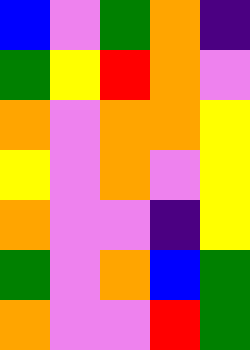[["blue", "violet", "green", "orange", "indigo"], ["green", "yellow", "red", "orange", "violet"], ["orange", "violet", "orange", "orange", "yellow"], ["yellow", "violet", "orange", "violet", "yellow"], ["orange", "violet", "violet", "indigo", "yellow"], ["green", "violet", "orange", "blue", "green"], ["orange", "violet", "violet", "red", "green"]]